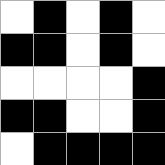[["white", "black", "white", "black", "white"], ["black", "black", "white", "black", "white"], ["white", "white", "white", "white", "black"], ["black", "black", "white", "white", "black"], ["white", "black", "black", "black", "black"]]